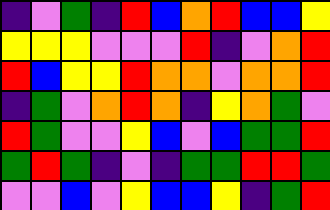[["indigo", "violet", "green", "indigo", "red", "blue", "orange", "red", "blue", "blue", "yellow"], ["yellow", "yellow", "yellow", "violet", "violet", "violet", "red", "indigo", "violet", "orange", "red"], ["red", "blue", "yellow", "yellow", "red", "orange", "orange", "violet", "orange", "orange", "red"], ["indigo", "green", "violet", "orange", "red", "orange", "indigo", "yellow", "orange", "green", "violet"], ["red", "green", "violet", "violet", "yellow", "blue", "violet", "blue", "green", "green", "red"], ["green", "red", "green", "indigo", "violet", "indigo", "green", "green", "red", "red", "green"], ["violet", "violet", "blue", "violet", "yellow", "blue", "blue", "yellow", "indigo", "green", "red"]]